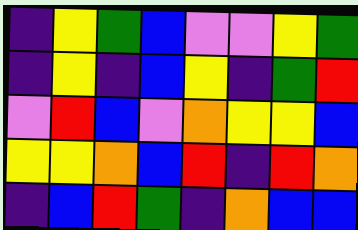[["indigo", "yellow", "green", "blue", "violet", "violet", "yellow", "green"], ["indigo", "yellow", "indigo", "blue", "yellow", "indigo", "green", "red"], ["violet", "red", "blue", "violet", "orange", "yellow", "yellow", "blue"], ["yellow", "yellow", "orange", "blue", "red", "indigo", "red", "orange"], ["indigo", "blue", "red", "green", "indigo", "orange", "blue", "blue"]]